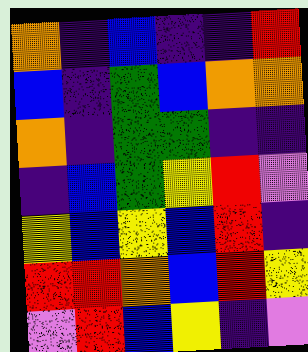[["orange", "indigo", "blue", "indigo", "indigo", "red"], ["blue", "indigo", "green", "blue", "orange", "orange"], ["orange", "indigo", "green", "green", "indigo", "indigo"], ["indigo", "blue", "green", "yellow", "red", "violet"], ["yellow", "blue", "yellow", "blue", "red", "indigo"], ["red", "red", "orange", "blue", "red", "yellow"], ["violet", "red", "blue", "yellow", "indigo", "violet"]]